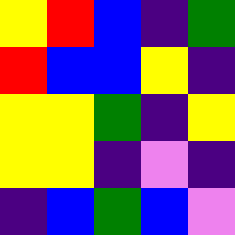[["yellow", "red", "blue", "indigo", "green"], ["red", "blue", "blue", "yellow", "indigo"], ["yellow", "yellow", "green", "indigo", "yellow"], ["yellow", "yellow", "indigo", "violet", "indigo"], ["indigo", "blue", "green", "blue", "violet"]]